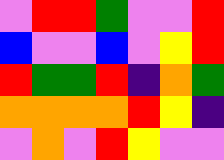[["violet", "red", "red", "green", "violet", "violet", "red"], ["blue", "violet", "violet", "blue", "violet", "yellow", "red"], ["red", "green", "green", "red", "indigo", "orange", "green"], ["orange", "orange", "orange", "orange", "red", "yellow", "indigo"], ["violet", "orange", "violet", "red", "yellow", "violet", "violet"]]